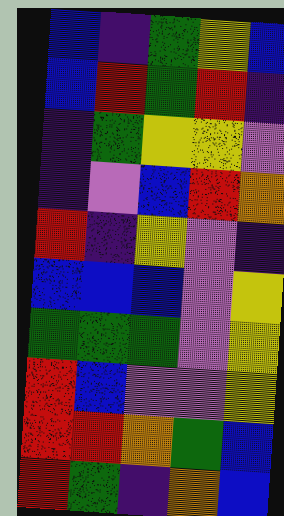[["blue", "indigo", "green", "yellow", "blue"], ["blue", "red", "green", "red", "indigo"], ["indigo", "green", "yellow", "yellow", "violet"], ["indigo", "violet", "blue", "red", "orange"], ["red", "indigo", "yellow", "violet", "indigo"], ["blue", "blue", "blue", "violet", "yellow"], ["green", "green", "green", "violet", "yellow"], ["red", "blue", "violet", "violet", "yellow"], ["red", "red", "orange", "green", "blue"], ["red", "green", "indigo", "orange", "blue"]]